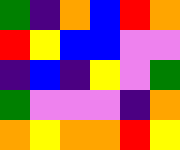[["green", "indigo", "orange", "blue", "red", "orange"], ["red", "yellow", "blue", "blue", "violet", "violet"], ["indigo", "blue", "indigo", "yellow", "violet", "green"], ["green", "violet", "violet", "violet", "indigo", "orange"], ["orange", "yellow", "orange", "orange", "red", "yellow"]]